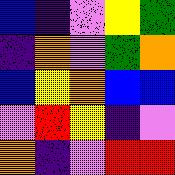[["blue", "indigo", "violet", "yellow", "green"], ["indigo", "orange", "violet", "green", "orange"], ["blue", "yellow", "orange", "blue", "blue"], ["violet", "red", "yellow", "indigo", "violet"], ["orange", "indigo", "violet", "red", "red"]]